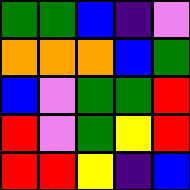[["green", "green", "blue", "indigo", "violet"], ["orange", "orange", "orange", "blue", "green"], ["blue", "violet", "green", "green", "red"], ["red", "violet", "green", "yellow", "red"], ["red", "red", "yellow", "indigo", "blue"]]